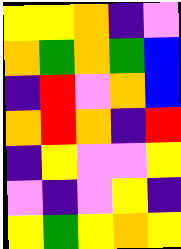[["yellow", "yellow", "orange", "indigo", "violet"], ["orange", "green", "orange", "green", "blue"], ["indigo", "red", "violet", "orange", "blue"], ["orange", "red", "orange", "indigo", "red"], ["indigo", "yellow", "violet", "violet", "yellow"], ["violet", "indigo", "violet", "yellow", "indigo"], ["yellow", "green", "yellow", "orange", "yellow"]]